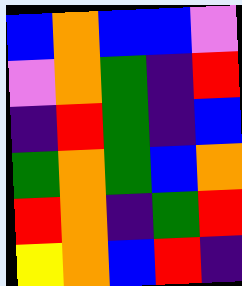[["blue", "orange", "blue", "blue", "violet"], ["violet", "orange", "green", "indigo", "red"], ["indigo", "red", "green", "indigo", "blue"], ["green", "orange", "green", "blue", "orange"], ["red", "orange", "indigo", "green", "red"], ["yellow", "orange", "blue", "red", "indigo"]]